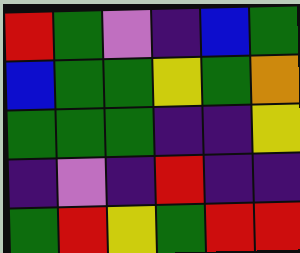[["red", "green", "violet", "indigo", "blue", "green"], ["blue", "green", "green", "yellow", "green", "orange"], ["green", "green", "green", "indigo", "indigo", "yellow"], ["indigo", "violet", "indigo", "red", "indigo", "indigo"], ["green", "red", "yellow", "green", "red", "red"]]